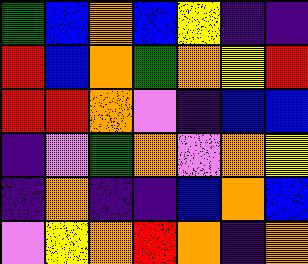[["green", "blue", "orange", "blue", "yellow", "indigo", "indigo"], ["red", "blue", "orange", "green", "orange", "yellow", "red"], ["red", "red", "orange", "violet", "indigo", "blue", "blue"], ["indigo", "violet", "green", "orange", "violet", "orange", "yellow"], ["indigo", "orange", "indigo", "indigo", "blue", "orange", "blue"], ["violet", "yellow", "orange", "red", "orange", "indigo", "orange"]]